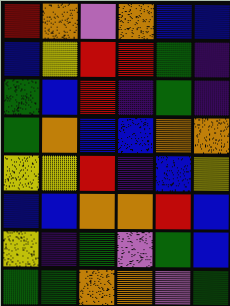[["red", "orange", "violet", "orange", "blue", "blue"], ["blue", "yellow", "red", "red", "green", "indigo"], ["green", "blue", "red", "indigo", "green", "indigo"], ["green", "orange", "blue", "blue", "orange", "orange"], ["yellow", "yellow", "red", "indigo", "blue", "yellow"], ["blue", "blue", "orange", "orange", "red", "blue"], ["yellow", "indigo", "green", "violet", "green", "blue"], ["green", "green", "orange", "orange", "violet", "green"]]